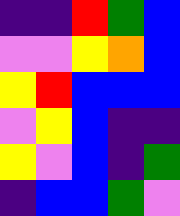[["indigo", "indigo", "red", "green", "blue"], ["violet", "violet", "yellow", "orange", "blue"], ["yellow", "red", "blue", "blue", "blue"], ["violet", "yellow", "blue", "indigo", "indigo"], ["yellow", "violet", "blue", "indigo", "green"], ["indigo", "blue", "blue", "green", "violet"]]